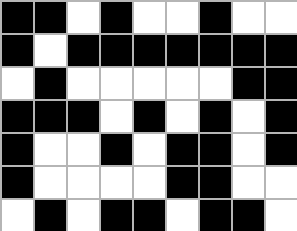[["black", "black", "white", "black", "white", "white", "black", "white", "white"], ["black", "white", "black", "black", "black", "black", "black", "black", "black"], ["white", "black", "white", "white", "white", "white", "white", "black", "black"], ["black", "black", "black", "white", "black", "white", "black", "white", "black"], ["black", "white", "white", "black", "white", "black", "black", "white", "black"], ["black", "white", "white", "white", "white", "black", "black", "white", "white"], ["white", "black", "white", "black", "black", "white", "black", "black", "white"]]